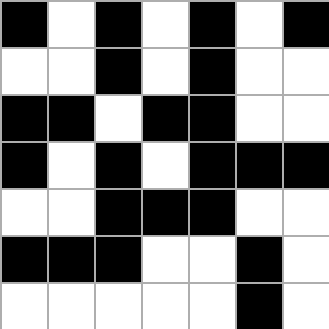[["black", "white", "black", "white", "black", "white", "black"], ["white", "white", "black", "white", "black", "white", "white"], ["black", "black", "white", "black", "black", "white", "white"], ["black", "white", "black", "white", "black", "black", "black"], ["white", "white", "black", "black", "black", "white", "white"], ["black", "black", "black", "white", "white", "black", "white"], ["white", "white", "white", "white", "white", "black", "white"]]